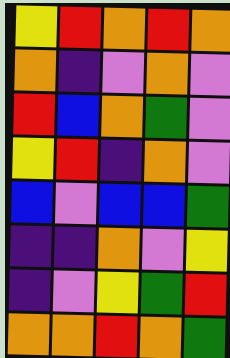[["yellow", "red", "orange", "red", "orange"], ["orange", "indigo", "violet", "orange", "violet"], ["red", "blue", "orange", "green", "violet"], ["yellow", "red", "indigo", "orange", "violet"], ["blue", "violet", "blue", "blue", "green"], ["indigo", "indigo", "orange", "violet", "yellow"], ["indigo", "violet", "yellow", "green", "red"], ["orange", "orange", "red", "orange", "green"]]